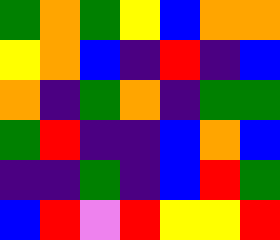[["green", "orange", "green", "yellow", "blue", "orange", "orange"], ["yellow", "orange", "blue", "indigo", "red", "indigo", "blue"], ["orange", "indigo", "green", "orange", "indigo", "green", "green"], ["green", "red", "indigo", "indigo", "blue", "orange", "blue"], ["indigo", "indigo", "green", "indigo", "blue", "red", "green"], ["blue", "red", "violet", "red", "yellow", "yellow", "red"]]